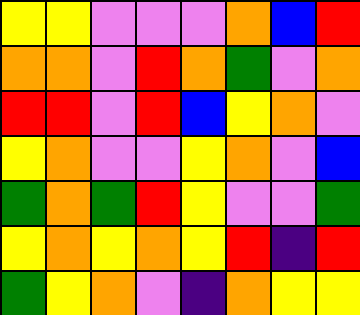[["yellow", "yellow", "violet", "violet", "violet", "orange", "blue", "red"], ["orange", "orange", "violet", "red", "orange", "green", "violet", "orange"], ["red", "red", "violet", "red", "blue", "yellow", "orange", "violet"], ["yellow", "orange", "violet", "violet", "yellow", "orange", "violet", "blue"], ["green", "orange", "green", "red", "yellow", "violet", "violet", "green"], ["yellow", "orange", "yellow", "orange", "yellow", "red", "indigo", "red"], ["green", "yellow", "orange", "violet", "indigo", "orange", "yellow", "yellow"]]